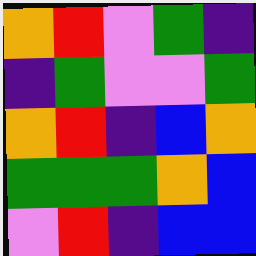[["orange", "red", "violet", "green", "indigo"], ["indigo", "green", "violet", "violet", "green"], ["orange", "red", "indigo", "blue", "orange"], ["green", "green", "green", "orange", "blue"], ["violet", "red", "indigo", "blue", "blue"]]